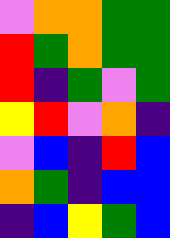[["violet", "orange", "orange", "green", "green"], ["red", "green", "orange", "green", "green"], ["red", "indigo", "green", "violet", "green"], ["yellow", "red", "violet", "orange", "indigo"], ["violet", "blue", "indigo", "red", "blue"], ["orange", "green", "indigo", "blue", "blue"], ["indigo", "blue", "yellow", "green", "blue"]]